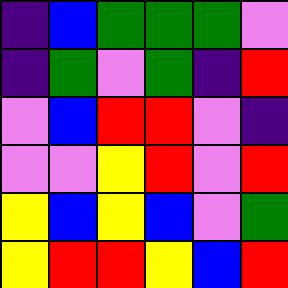[["indigo", "blue", "green", "green", "green", "violet"], ["indigo", "green", "violet", "green", "indigo", "red"], ["violet", "blue", "red", "red", "violet", "indigo"], ["violet", "violet", "yellow", "red", "violet", "red"], ["yellow", "blue", "yellow", "blue", "violet", "green"], ["yellow", "red", "red", "yellow", "blue", "red"]]